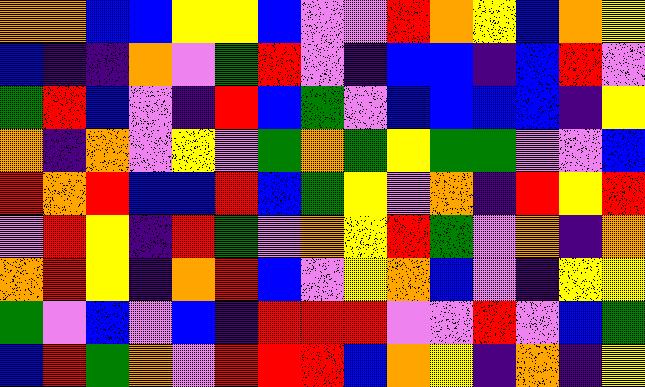[["orange", "orange", "blue", "blue", "yellow", "yellow", "blue", "violet", "violet", "red", "orange", "yellow", "blue", "orange", "yellow"], ["blue", "indigo", "indigo", "orange", "violet", "green", "red", "violet", "indigo", "blue", "blue", "indigo", "blue", "red", "violet"], ["green", "red", "blue", "violet", "indigo", "red", "blue", "green", "violet", "blue", "blue", "blue", "blue", "indigo", "yellow"], ["orange", "indigo", "orange", "violet", "yellow", "violet", "green", "orange", "green", "yellow", "green", "green", "violet", "violet", "blue"], ["red", "orange", "red", "blue", "blue", "red", "blue", "green", "yellow", "violet", "orange", "indigo", "red", "yellow", "red"], ["violet", "red", "yellow", "indigo", "red", "green", "violet", "orange", "yellow", "red", "green", "violet", "orange", "indigo", "orange"], ["orange", "red", "yellow", "indigo", "orange", "red", "blue", "violet", "yellow", "orange", "blue", "violet", "indigo", "yellow", "yellow"], ["green", "violet", "blue", "violet", "blue", "indigo", "red", "red", "red", "violet", "violet", "red", "violet", "blue", "green"], ["blue", "red", "green", "orange", "violet", "red", "red", "red", "blue", "orange", "yellow", "indigo", "orange", "indigo", "yellow"]]